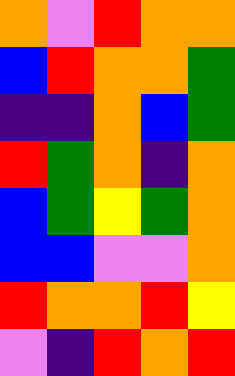[["orange", "violet", "red", "orange", "orange"], ["blue", "red", "orange", "orange", "green"], ["indigo", "indigo", "orange", "blue", "green"], ["red", "green", "orange", "indigo", "orange"], ["blue", "green", "yellow", "green", "orange"], ["blue", "blue", "violet", "violet", "orange"], ["red", "orange", "orange", "red", "yellow"], ["violet", "indigo", "red", "orange", "red"]]